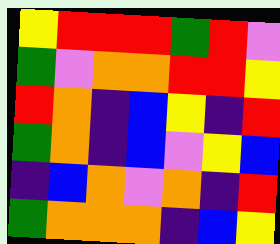[["yellow", "red", "red", "red", "green", "red", "violet"], ["green", "violet", "orange", "orange", "red", "red", "yellow"], ["red", "orange", "indigo", "blue", "yellow", "indigo", "red"], ["green", "orange", "indigo", "blue", "violet", "yellow", "blue"], ["indigo", "blue", "orange", "violet", "orange", "indigo", "red"], ["green", "orange", "orange", "orange", "indigo", "blue", "yellow"]]